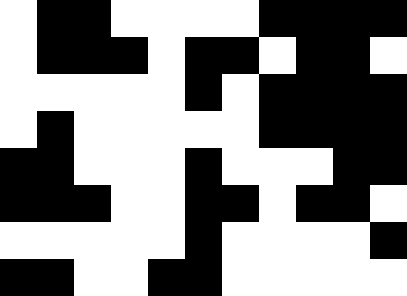[["white", "black", "black", "white", "white", "white", "white", "black", "black", "black", "black"], ["white", "black", "black", "black", "white", "black", "black", "white", "black", "black", "white"], ["white", "white", "white", "white", "white", "black", "white", "black", "black", "black", "black"], ["white", "black", "white", "white", "white", "white", "white", "black", "black", "black", "black"], ["black", "black", "white", "white", "white", "black", "white", "white", "white", "black", "black"], ["black", "black", "black", "white", "white", "black", "black", "white", "black", "black", "white"], ["white", "white", "white", "white", "white", "black", "white", "white", "white", "white", "black"], ["black", "black", "white", "white", "black", "black", "white", "white", "white", "white", "white"]]